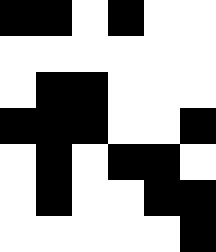[["black", "black", "white", "black", "white", "white"], ["white", "white", "white", "white", "white", "white"], ["white", "black", "black", "white", "white", "white"], ["black", "black", "black", "white", "white", "black"], ["white", "black", "white", "black", "black", "white"], ["white", "black", "white", "white", "black", "black"], ["white", "white", "white", "white", "white", "black"]]